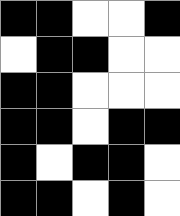[["black", "black", "white", "white", "black"], ["white", "black", "black", "white", "white"], ["black", "black", "white", "white", "white"], ["black", "black", "white", "black", "black"], ["black", "white", "black", "black", "white"], ["black", "black", "white", "black", "white"]]